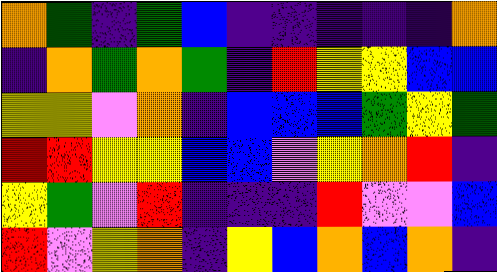[["orange", "green", "indigo", "green", "blue", "indigo", "indigo", "indigo", "indigo", "indigo", "orange"], ["indigo", "orange", "green", "orange", "green", "indigo", "red", "yellow", "yellow", "blue", "blue"], ["yellow", "yellow", "violet", "orange", "indigo", "blue", "blue", "blue", "green", "yellow", "green"], ["red", "red", "yellow", "yellow", "blue", "blue", "violet", "yellow", "orange", "red", "indigo"], ["yellow", "green", "violet", "red", "indigo", "indigo", "indigo", "red", "violet", "violet", "blue"], ["red", "violet", "yellow", "orange", "indigo", "yellow", "blue", "orange", "blue", "orange", "indigo"]]